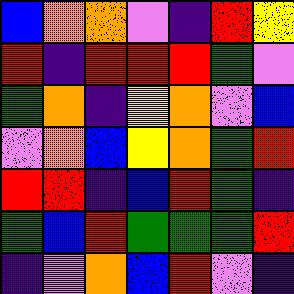[["blue", "orange", "orange", "violet", "indigo", "red", "yellow"], ["red", "indigo", "red", "red", "red", "green", "violet"], ["green", "orange", "indigo", "yellow", "orange", "violet", "blue"], ["violet", "orange", "blue", "yellow", "orange", "green", "red"], ["red", "red", "indigo", "blue", "red", "green", "indigo"], ["green", "blue", "red", "green", "green", "green", "red"], ["indigo", "violet", "orange", "blue", "red", "violet", "indigo"]]